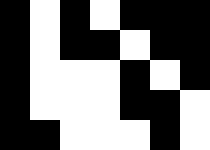[["black", "white", "black", "white", "black", "black", "black"], ["black", "white", "black", "black", "white", "black", "black"], ["black", "white", "white", "white", "black", "white", "black"], ["black", "white", "white", "white", "black", "black", "white"], ["black", "black", "white", "white", "white", "black", "white"]]